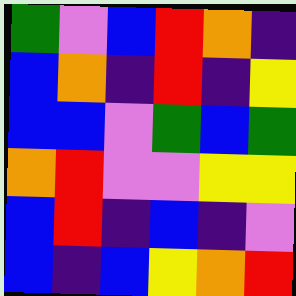[["green", "violet", "blue", "red", "orange", "indigo"], ["blue", "orange", "indigo", "red", "indigo", "yellow"], ["blue", "blue", "violet", "green", "blue", "green"], ["orange", "red", "violet", "violet", "yellow", "yellow"], ["blue", "red", "indigo", "blue", "indigo", "violet"], ["blue", "indigo", "blue", "yellow", "orange", "red"]]